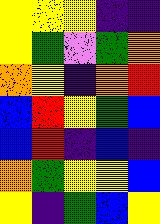[["yellow", "yellow", "yellow", "indigo", "indigo"], ["yellow", "green", "violet", "green", "orange"], ["orange", "yellow", "indigo", "orange", "red"], ["blue", "red", "yellow", "green", "blue"], ["blue", "red", "indigo", "blue", "indigo"], ["orange", "green", "yellow", "yellow", "blue"], ["yellow", "indigo", "green", "blue", "yellow"]]